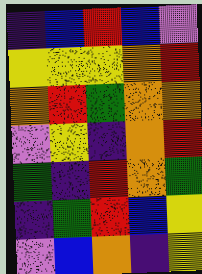[["indigo", "blue", "red", "blue", "violet"], ["yellow", "yellow", "yellow", "orange", "red"], ["orange", "red", "green", "orange", "orange"], ["violet", "yellow", "indigo", "orange", "red"], ["green", "indigo", "red", "orange", "green"], ["indigo", "green", "red", "blue", "yellow"], ["violet", "blue", "orange", "indigo", "yellow"]]